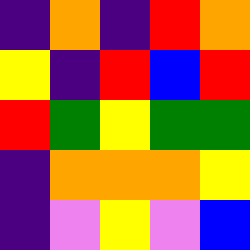[["indigo", "orange", "indigo", "red", "orange"], ["yellow", "indigo", "red", "blue", "red"], ["red", "green", "yellow", "green", "green"], ["indigo", "orange", "orange", "orange", "yellow"], ["indigo", "violet", "yellow", "violet", "blue"]]